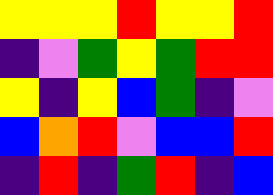[["yellow", "yellow", "yellow", "red", "yellow", "yellow", "red"], ["indigo", "violet", "green", "yellow", "green", "red", "red"], ["yellow", "indigo", "yellow", "blue", "green", "indigo", "violet"], ["blue", "orange", "red", "violet", "blue", "blue", "red"], ["indigo", "red", "indigo", "green", "red", "indigo", "blue"]]